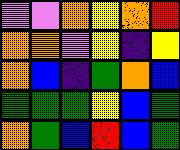[["violet", "violet", "orange", "yellow", "orange", "red"], ["orange", "orange", "violet", "yellow", "indigo", "yellow"], ["orange", "blue", "indigo", "green", "orange", "blue"], ["green", "green", "green", "yellow", "blue", "green"], ["orange", "green", "blue", "red", "blue", "green"]]